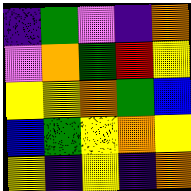[["indigo", "green", "violet", "indigo", "orange"], ["violet", "orange", "green", "red", "yellow"], ["yellow", "yellow", "orange", "green", "blue"], ["blue", "green", "yellow", "orange", "yellow"], ["yellow", "indigo", "yellow", "indigo", "orange"]]